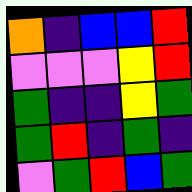[["orange", "indigo", "blue", "blue", "red"], ["violet", "violet", "violet", "yellow", "red"], ["green", "indigo", "indigo", "yellow", "green"], ["green", "red", "indigo", "green", "indigo"], ["violet", "green", "red", "blue", "green"]]